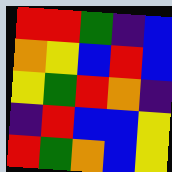[["red", "red", "green", "indigo", "blue"], ["orange", "yellow", "blue", "red", "blue"], ["yellow", "green", "red", "orange", "indigo"], ["indigo", "red", "blue", "blue", "yellow"], ["red", "green", "orange", "blue", "yellow"]]